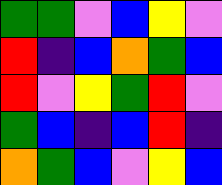[["green", "green", "violet", "blue", "yellow", "violet"], ["red", "indigo", "blue", "orange", "green", "blue"], ["red", "violet", "yellow", "green", "red", "violet"], ["green", "blue", "indigo", "blue", "red", "indigo"], ["orange", "green", "blue", "violet", "yellow", "blue"]]